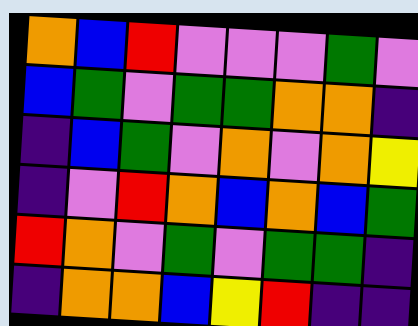[["orange", "blue", "red", "violet", "violet", "violet", "green", "violet"], ["blue", "green", "violet", "green", "green", "orange", "orange", "indigo"], ["indigo", "blue", "green", "violet", "orange", "violet", "orange", "yellow"], ["indigo", "violet", "red", "orange", "blue", "orange", "blue", "green"], ["red", "orange", "violet", "green", "violet", "green", "green", "indigo"], ["indigo", "orange", "orange", "blue", "yellow", "red", "indigo", "indigo"]]